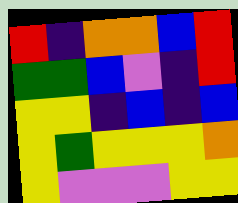[["red", "indigo", "orange", "orange", "blue", "red"], ["green", "green", "blue", "violet", "indigo", "red"], ["yellow", "yellow", "indigo", "blue", "indigo", "blue"], ["yellow", "green", "yellow", "yellow", "yellow", "orange"], ["yellow", "violet", "violet", "violet", "yellow", "yellow"]]